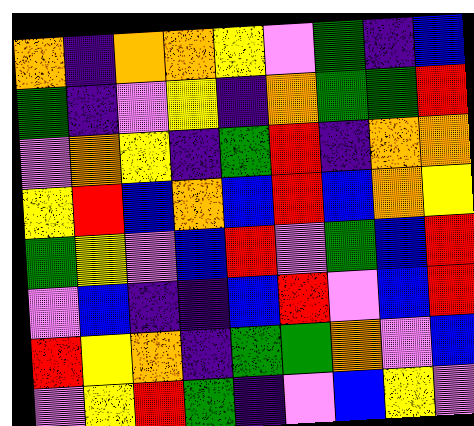[["orange", "indigo", "orange", "orange", "yellow", "violet", "green", "indigo", "blue"], ["green", "indigo", "violet", "yellow", "indigo", "orange", "green", "green", "red"], ["violet", "orange", "yellow", "indigo", "green", "red", "indigo", "orange", "orange"], ["yellow", "red", "blue", "orange", "blue", "red", "blue", "orange", "yellow"], ["green", "yellow", "violet", "blue", "red", "violet", "green", "blue", "red"], ["violet", "blue", "indigo", "indigo", "blue", "red", "violet", "blue", "red"], ["red", "yellow", "orange", "indigo", "green", "green", "orange", "violet", "blue"], ["violet", "yellow", "red", "green", "indigo", "violet", "blue", "yellow", "violet"]]